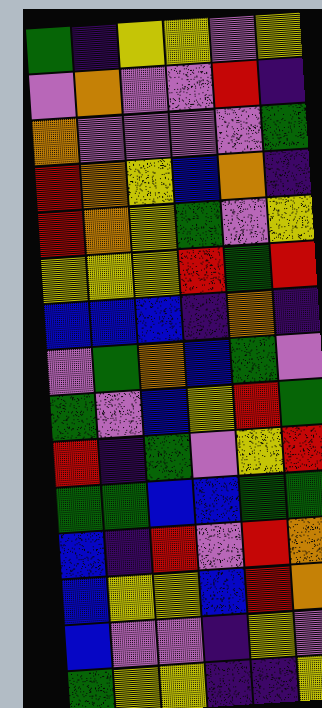[["green", "indigo", "yellow", "yellow", "violet", "yellow"], ["violet", "orange", "violet", "violet", "red", "indigo"], ["orange", "violet", "violet", "violet", "violet", "green"], ["red", "orange", "yellow", "blue", "orange", "indigo"], ["red", "orange", "yellow", "green", "violet", "yellow"], ["yellow", "yellow", "yellow", "red", "green", "red"], ["blue", "blue", "blue", "indigo", "orange", "indigo"], ["violet", "green", "orange", "blue", "green", "violet"], ["green", "violet", "blue", "yellow", "red", "green"], ["red", "indigo", "green", "violet", "yellow", "red"], ["green", "green", "blue", "blue", "green", "green"], ["blue", "indigo", "red", "violet", "red", "orange"], ["blue", "yellow", "yellow", "blue", "red", "orange"], ["blue", "violet", "violet", "indigo", "yellow", "violet"], ["green", "yellow", "yellow", "indigo", "indigo", "yellow"]]